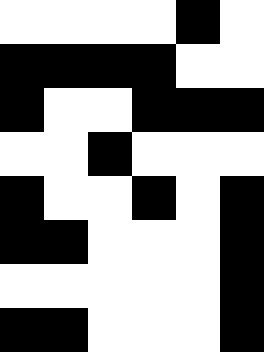[["white", "white", "white", "white", "black", "white"], ["black", "black", "black", "black", "white", "white"], ["black", "white", "white", "black", "black", "black"], ["white", "white", "black", "white", "white", "white"], ["black", "white", "white", "black", "white", "black"], ["black", "black", "white", "white", "white", "black"], ["white", "white", "white", "white", "white", "black"], ["black", "black", "white", "white", "white", "black"]]